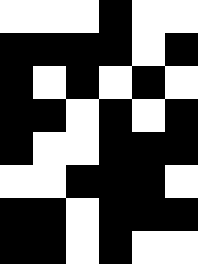[["white", "white", "white", "black", "white", "white"], ["black", "black", "black", "black", "white", "black"], ["black", "white", "black", "white", "black", "white"], ["black", "black", "white", "black", "white", "black"], ["black", "white", "white", "black", "black", "black"], ["white", "white", "black", "black", "black", "white"], ["black", "black", "white", "black", "black", "black"], ["black", "black", "white", "black", "white", "white"]]